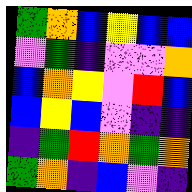[["green", "orange", "blue", "yellow", "blue", "blue"], ["violet", "green", "indigo", "violet", "violet", "orange"], ["blue", "orange", "yellow", "violet", "red", "blue"], ["blue", "yellow", "blue", "violet", "indigo", "indigo"], ["indigo", "green", "red", "orange", "green", "orange"], ["green", "orange", "indigo", "blue", "violet", "indigo"]]